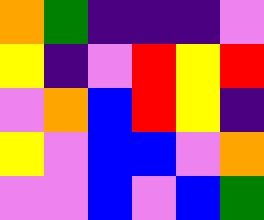[["orange", "green", "indigo", "indigo", "indigo", "violet"], ["yellow", "indigo", "violet", "red", "yellow", "red"], ["violet", "orange", "blue", "red", "yellow", "indigo"], ["yellow", "violet", "blue", "blue", "violet", "orange"], ["violet", "violet", "blue", "violet", "blue", "green"]]